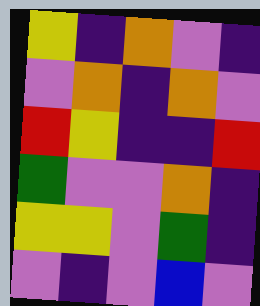[["yellow", "indigo", "orange", "violet", "indigo"], ["violet", "orange", "indigo", "orange", "violet"], ["red", "yellow", "indigo", "indigo", "red"], ["green", "violet", "violet", "orange", "indigo"], ["yellow", "yellow", "violet", "green", "indigo"], ["violet", "indigo", "violet", "blue", "violet"]]